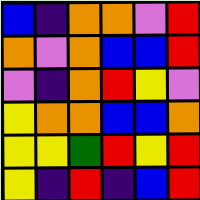[["blue", "indigo", "orange", "orange", "violet", "red"], ["orange", "violet", "orange", "blue", "blue", "red"], ["violet", "indigo", "orange", "red", "yellow", "violet"], ["yellow", "orange", "orange", "blue", "blue", "orange"], ["yellow", "yellow", "green", "red", "yellow", "red"], ["yellow", "indigo", "red", "indigo", "blue", "red"]]